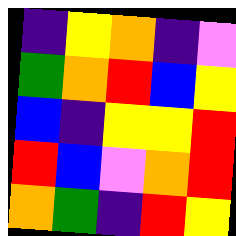[["indigo", "yellow", "orange", "indigo", "violet"], ["green", "orange", "red", "blue", "yellow"], ["blue", "indigo", "yellow", "yellow", "red"], ["red", "blue", "violet", "orange", "red"], ["orange", "green", "indigo", "red", "yellow"]]